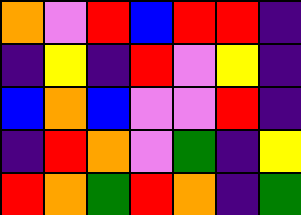[["orange", "violet", "red", "blue", "red", "red", "indigo"], ["indigo", "yellow", "indigo", "red", "violet", "yellow", "indigo"], ["blue", "orange", "blue", "violet", "violet", "red", "indigo"], ["indigo", "red", "orange", "violet", "green", "indigo", "yellow"], ["red", "orange", "green", "red", "orange", "indigo", "green"]]